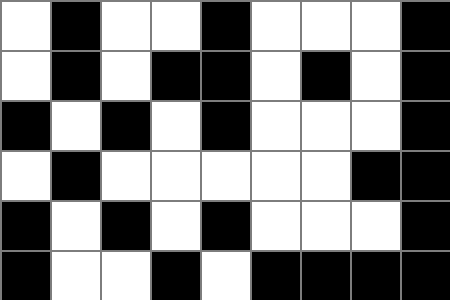[["white", "black", "white", "white", "black", "white", "white", "white", "black"], ["white", "black", "white", "black", "black", "white", "black", "white", "black"], ["black", "white", "black", "white", "black", "white", "white", "white", "black"], ["white", "black", "white", "white", "white", "white", "white", "black", "black"], ["black", "white", "black", "white", "black", "white", "white", "white", "black"], ["black", "white", "white", "black", "white", "black", "black", "black", "black"]]